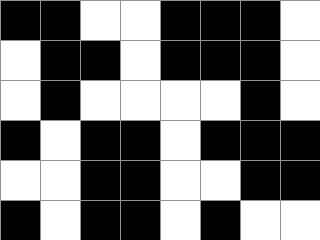[["black", "black", "white", "white", "black", "black", "black", "white"], ["white", "black", "black", "white", "black", "black", "black", "white"], ["white", "black", "white", "white", "white", "white", "black", "white"], ["black", "white", "black", "black", "white", "black", "black", "black"], ["white", "white", "black", "black", "white", "white", "black", "black"], ["black", "white", "black", "black", "white", "black", "white", "white"]]